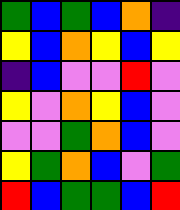[["green", "blue", "green", "blue", "orange", "indigo"], ["yellow", "blue", "orange", "yellow", "blue", "yellow"], ["indigo", "blue", "violet", "violet", "red", "violet"], ["yellow", "violet", "orange", "yellow", "blue", "violet"], ["violet", "violet", "green", "orange", "blue", "violet"], ["yellow", "green", "orange", "blue", "violet", "green"], ["red", "blue", "green", "green", "blue", "red"]]